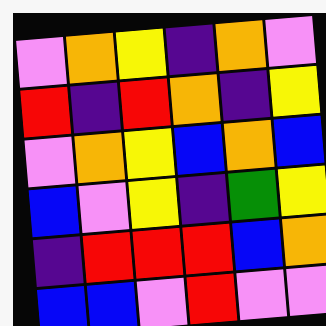[["violet", "orange", "yellow", "indigo", "orange", "violet"], ["red", "indigo", "red", "orange", "indigo", "yellow"], ["violet", "orange", "yellow", "blue", "orange", "blue"], ["blue", "violet", "yellow", "indigo", "green", "yellow"], ["indigo", "red", "red", "red", "blue", "orange"], ["blue", "blue", "violet", "red", "violet", "violet"]]